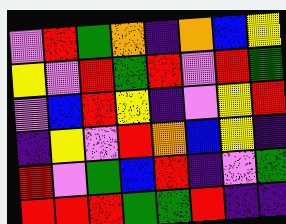[["violet", "red", "green", "orange", "indigo", "orange", "blue", "yellow"], ["yellow", "violet", "red", "green", "red", "violet", "red", "green"], ["violet", "blue", "red", "yellow", "indigo", "violet", "yellow", "red"], ["indigo", "yellow", "violet", "red", "orange", "blue", "yellow", "indigo"], ["red", "violet", "green", "blue", "red", "indigo", "violet", "green"], ["red", "red", "red", "green", "green", "red", "indigo", "indigo"]]